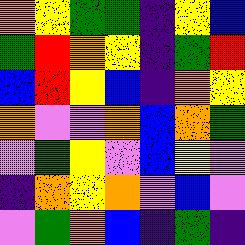[["orange", "yellow", "green", "green", "indigo", "yellow", "blue"], ["green", "red", "orange", "yellow", "indigo", "green", "red"], ["blue", "red", "yellow", "blue", "indigo", "orange", "yellow"], ["orange", "violet", "violet", "orange", "blue", "orange", "green"], ["violet", "green", "yellow", "violet", "blue", "yellow", "violet"], ["indigo", "orange", "yellow", "orange", "violet", "blue", "violet"], ["violet", "green", "orange", "blue", "indigo", "green", "indigo"]]